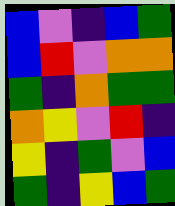[["blue", "violet", "indigo", "blue", "green"], ["blue", "red", "violet", "orange", "orange"], ["green", "indigo", "orange", "green", "green"], ["orange", "yellow", "violet", "red", "indigo"], ["yellow", "indigo", "green", "violet", "blue"], ["green", "indigo", "yellow", "blue", "green"]]